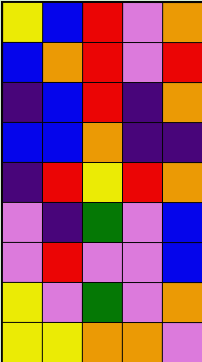[["yellow", "blue", "red", "violet", "orange"], ["blue", "orange", "red", "violet", "red"], ["indigo", "blue", "red", "indigo", "orange"], ["blue", "blue", "orange", "indigo", "indigo"], ["indigo", "red", "yellow", "red", "orange"], ["violet", "indigo", "green", "violet", "blue"], ["violet", "red", "violet", "violet", "blue"], ["yellow", "violet", "green", "violet", "orange"], ["yellow", "yellow", "orange", "orange", "violet"]]